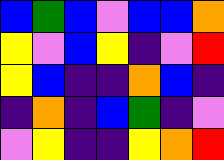[["blue", "green", "blue", "violet", "blue", "blue", "orange"], ["yellow", "violet", "blue", "yellow", "indigo", "violet", "red"], ["yellow", "blue", "indigo", "indigo", "orange", "blue", "indigo"], ["indigo", "orange", "indigo", "blue", "green", "indigo", "violet"], ["violet", "yellow", "indigo", "indigo", "yellow", "orange", "red"]]